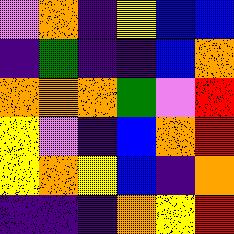[["violet", "orange", "indigo", "yellow", "blue", "blue"], ["indigo", "green", "indigo", "indigo", "blue", "orange"], ["orange", "orange", "orange", "green", "violet", "red"], ["yellow", "violet", "indigo", "blue", "orange", "red"], ["yellow", "orange", "yellow", "blue", "indigo", "orange"], ["indigo", "indigo", "indigo", "orange", "yellow", "red"]]